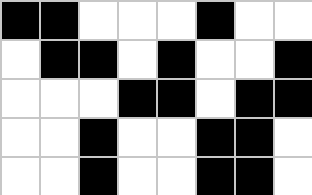[["black", "black", "white", "white", "white", "black", "white", "white"], ["white", "black", "black", "white", "black", "white", "white", "black"], ["white", "white", "white", "black", "black", "white", "black", "black"], ["white", "white", "black", "white", "white", "black", "black", "white"], ["white", "white", "black", "white", "white", "black", "black", "white"]]